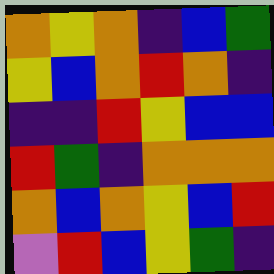[["orange", "yellow", "orange", "indigo", "blue", "green"], ["yellow", "blue", "orange", "red", "orange", "indigo"], ["indigo", "indigo", "red", "yellow", "blue", "blue"], ["red", "green", "indigo", "orange", "orange", "orange"], ["orange", "blue", "orange", "yellow", "blue", "red"], ["violet", "red", "blue", "yellow", "green", "indigo"]]